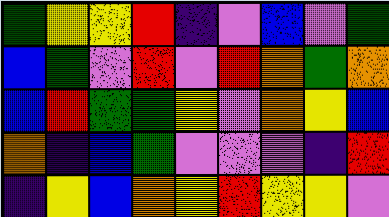[["green", "yellow", "yellow", "red", "indigo", "violet", "blue", "violet", "green"], ["blue", "green", "violet", "red", "violet", "red", "orange", "green", "orange"], ["blue", "red", "green", "green", "yellow", "violet", "orange", "yellow", "blue"], ["orange", "indigo", "blue", "green", "violet", "violet", "violet", "indigo", "red"], ["indigo", "yellow", "blue", "orange", "yellow", "red", "yellow", "yellow", "violet"]]